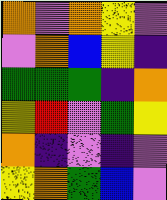[["orange", "violet", "orange", "yellow", "violet"], ["violet", "orange", "blue", "yellow", "indigo"], ["green", "green", "green", "indigo", "orange"], ["yellow", "red", "violet", "green", "yellow"], ["orange", "indigo", "violet", "indigo", "violet"], ["yellow", "orange", "green", "blue", "violet"]]